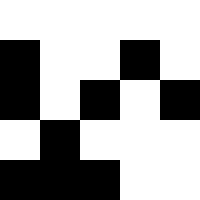[["white", "white", "white", "white", "white"], ["black", "white", "white", "black", "white"], ["black", "white", "black", "white", "black"], ["white", "black", "white", "white", "white"], ["black", "black", "black", "white", "white"]]